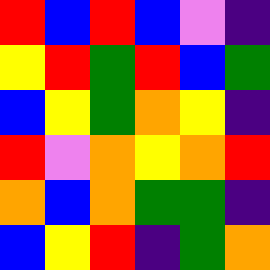[["red", "blue", "red", "blue", "violet", "indigo"], ["yellow", "red", "green", "red", "blue", "green"], ["blue", "yellow", "green", "orange", "yellow", "indigo"], ["red", "violet", "orange", "yellow", "orange", "red"], ["orange", "blue", "orange", "green", "green", "indigo"], ["blue", "yellow", "red", "indigo", "green", "orange"]]